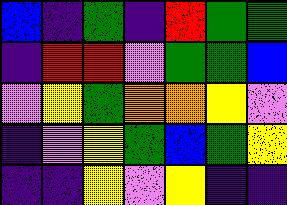[["blue", "indigo", "green", "indigo", "red", "green", "green"], ["indigo", "red", "red", "violet", "green", "green", "blue"], ["violet", "yellow", "green", "orange", "orange", "yellow", "violet"], ["indigo", "violet", "yellow", "green", "blue", "green", "yellow"], ["indigo", "indigo", "yellow", "violet", "yellow", "indigo", "indigo"]]